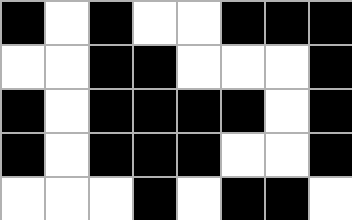[["black", "white", "black", "white", "white", "black", "black", "black"], ["white", "white", "black", "black", "white", "white", "white", "black"], ["black", "white", "black", "black", "black", "black", "white", "black"], ["black", "white", "black", "black", "black", "white", "white", "black"], ["white", "white", "white", "black", "white", "black", "black", "white"]]